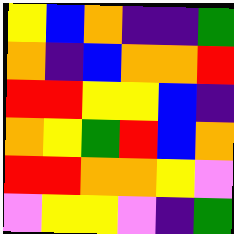[["yellow", "blue", "orange", "indigo", "indigo", "green"], ["orange", "indigo", "blue", "orange", "orange", "red"], ["red", "red", "yellow", "yellow", "blue", "indigo"], ["orange", "yellow", "green", "red", "blue", "orange"], ["red", "red", "orange", "orange", "yellow", "violet"], ["violet", "yellow", "yellow", "violet", "indigo", "green"]]